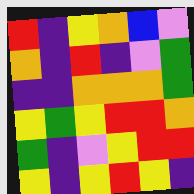[["red", "indigo", "yellow", "orange", "blue", "violet"], ["orange", "indigo", "red", "indigo", "violet", "green"], ["indigo", "indigo", "orange", "orange", "orange", "green"], ["yellow", "green", "yellow", "red", "red", "orange"], ["green", "indigo", "violet", "yellow", "red", "red"], ["yellow", "indigo", "yellow", "red", "yellow", "indigo"]]